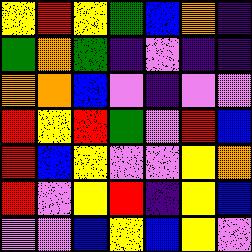[["yellow", "red", "yellow", "green", "blue", "orange", "indigo"], ["green", "orange", "green", "indigo", "violet", "indigo", "indigo"], ["orange", "orange", "blue", "violet", "indigo", "violet", "violet"], ["red", "yellow", "red", "green", "violet", "red", "blue"], ["red", "blue", "yellow", "violet", "violet", "yellow", "orange"], ["red", "violet", "yellow", "red", "indigo", "yellow", "blue"], ["violet", "violet", "blue", "yellow", "blue", "yellow", "violet"]]